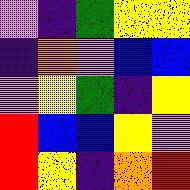[["violet", "indigo", "green", "yellow", "yellow"], ["indigo", "orange", "violet", "blue", "blue"], ["violet", "yellow", "green", "indigo", "yellow"], ["red", "blue", "blue", "yellow", "violet"], ["red", "yellow", "indigo", "orange", "red"]]